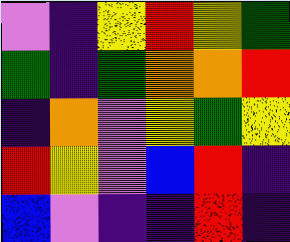[["violet", "indigo", "yellow", "red", "yellow", "green"], ["green", "indigo", "green", "orange", "orange", "red"], ["indigo", "orange", "violet", "yellow", "green", "yellow"], ["red", "yellow", "violet", "blue", "red", "indigo"], ["blue", "violet", "indigo", "indigo", "red", "indigo"]]